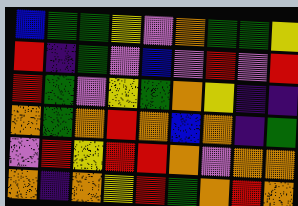[["blue", "green", "green", "yellow", "violet", "orange", "green", "green", "yellow"], ["red", "indigo", "green", "violet", "blue", "violet", "red", "violet", "red"], ["red", "green", "violet", "yellow", "green", "orange", "yellow", "indigo", "indigo"], ["orange", "green", "orange", "red", "orange", "blue", "orange", "indigo", "green"], ["violet", "red", "yellow", "red", "red", "orange", "violet", "orange", "orange"], ["orange", "indigo", "orange", "yellow", "red", "green", "orange", "red", "orange"]]